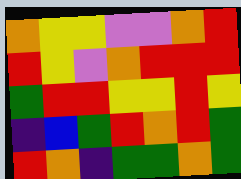[["orange", "yellow", "yellow", "violet", "violet", "orange", "red"], ["red", "yellow", "violet", "orange", "red", "red", "red"], ["green", "red", "red", "yellow", "yellow", "red", "yellow"], ["indigo", "blue", "green", "red", "orange", "red", "green"], ["red", "orange", "indigo", "green", "green", "orange", "green"]]